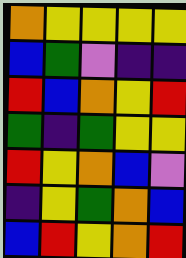[["orange", "yellow", "yellow", "yellow", "yellow"], ["blue", "green", "violet", "indigo", "indigo"], ["red", "blue", "orange", "yellow", "red"], ["green", "indigo", "green", "yellow", "yellow"], ["red", "yellow", "orange", "blue", "violet"], ["indigo", "yellow", "green", "orange", "blue"], ["blue", "red", "yellow", "orange", "red"]]